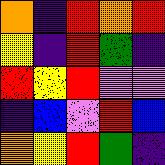[["orange", "indigo", "red", "orange", "red"], ["yellow", "indigo", "red", "green", "indigo"], ["red", "yellow", "red", "violet", "violet"], ["indigo", "blue", "violet", "red", "blue"], ["orange", "yellow", "red", "green", "indigo"]]